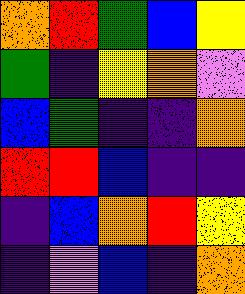[["orange", "red", "green", "blue", "yellow"], ["green", "indigo", "yellow", "orange", "violet"], ["blue", "green", "indigo", "indigo", "orange"], ["red", "red", "blue", "indigo", "indigo"], ["indigo", "blue", "orange", "red", "yellow"], ["indigo", "violet", "blue", "indigo", "orange"]]